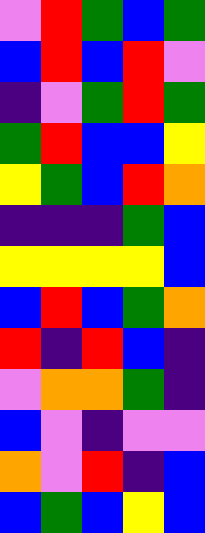[["violet", "red", "green", "blue", "green"], ["blue", "red", "blue", "red", "violet"], ["indigo", "violet", "green", "red", "green"], ["green", "red", "blue", "blue", "yellow"], ["yellow", "green", "blue", "red", "orange"], ["indigo", "indigo", "indigo", "green", "blue"], ["yellow", "yellow", "yellow", "yellow", "blue"], ["blue", "red", "blue", "green", "orange"], ["red", "indigo", "red", "blue", "indigo"], ["violet", "orange", "orange", "green", "indigo"], ["blue", "violet", "indigo", "violet", "violet"], ["orange", "violet", "red", "indigo", "blue"], ["blue", "green", "blue", "yellow", "blue"]]